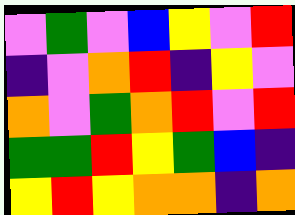[["violet", "green", "violet", "blue", "yellow", "violet", "red"], ["indigo", "violet", "orange", "red", "indigo", "yellow", "violet"], ["orange", "violet", "green", "orange", "red", "violet", "red"], ["green", "green", "red", "yellow", "green", "blue", "indigo"], ["yellow", "red", "yellow", "orange", "orange", "indigo", "orange"]]